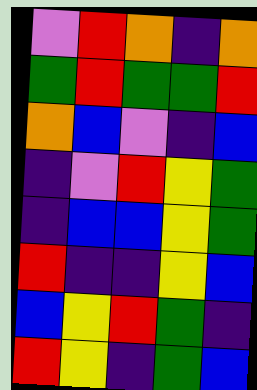[["violet", "red", "orange", "indigo", "orange"], ["green", "red", "green", "green", "red"], ["orange", "blue", "violet", "indigo", "blue"], ["indigo", "violet", "red", "yellow", "green"], ["indigo", "blue", "blue", "yellow", "green"], ["red", "indigo", "indigo", "yellow", "blue"], ["blue", "yellow", "red", "green", "indigo"], ["red", "yellow", "indigo", "green", "blue"]]